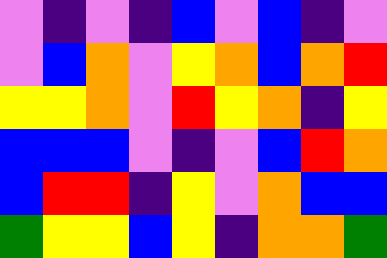[["violet", "indigo", "violet", "indigo", "blue", "violet", "blue", "indigo", "violet"], ["violet", "blue", "orange", "violet", "yellow", "orange", "blue", "orange", "red"], ["yellow", "yellow", "orange", "violet", "red", "yellow", "orange", "indigo", "yellow"], ["blue", "blue", "blue", "violet", "indigo", "violet", "blue", "red", "orange"], ["blue", "red", "red", "indigo", "yellow", "violet", "orange", "blue", "blue"], ["green", "yellow", "yellow", "blue", "yellow", "indigo", "orange", "orange", "green"]]